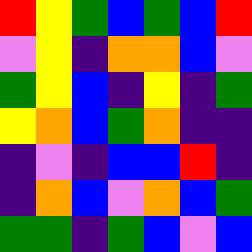[["red", "yellow", "green", "blue", "green", "blue", "red"], ["violet", "yellow", "indigo", "orange", "orange", "blue", "violet"], ["green", "yellow", "blue", "indigo", "yellow", "indigo", "green"], ["yellow", "orange", "blue", "green", "orange", "indigo", "indigo"], ["indigo", "violet", "indigo", "blue", "blue", "red", "indigo"], ["indigo", "orange", "blue", "violet", "orange", "blue", "green"], ["green", "green", "indigo", "green", "blue", "violet", "blue"]]